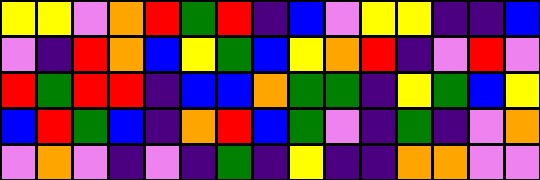[["yellow", "yellow", "violet", "orange", "red", "green", "red", "indigo", "blue", "violet", "yellow", "yellow", "indigo", "indigo", "blue"], ["violet", "indigo", "red", "orange", "blue", "yellow", "green", "blue", "yellow", "orange", "red", "indigo", "violet", "red", "violet"], ["red", "green", "red", "red", "indigo", "blue", "blue", "orange", "green", "green", "indigo", "yellow", "green", "blue", "yellow"], ["blue", "red", "green", "blue", "indigo", "orange", "red", "blue", "green", "violet", "indigo", "green", "indigo", "violet", "orange"], ["violet", "orange", "violet", "indigo", "violet", "indigo", "green", "indigo", "yellow", "indigo", "indigo", "orange", "orange", "violet", "violet"]]